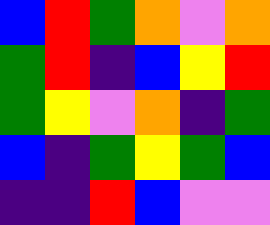[["blue", "red", "green", "orange", "violet", "orange"], ["green", "red", "indigo", "blue", "yellow", "red"], ["green", "yellow", "violet", "orange", "indigo", "green"], ["blue", "indigo", "green", "yellow", "green", "blue"], ["indigo", "indigo", "red", "blue", "violet", "violet"]]